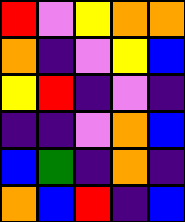[["red", "violet", "yellow", "orange", "orange"], ["orange", "indigo", "violet", "yellow", "blue"], ["yellow", "red", "indigo", "violet", "indigo"], ["indigo", "indigo", "violet", "orange", "blue"], ["blue", "green", "indigo", "orange", "indigo"], ["orange", "blue", "red", "indigo", "blue"]]